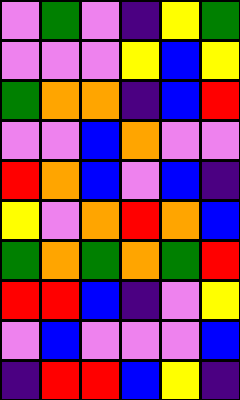[["violet", "green", "violet", "indigo", "yellow", "green"], ["violet", "violet", "violet", "yellow", "blue", "yellow"], ["green", "orange", "orange", "indigo", "blue", "red"], ["violet", "violet", "blue", "orange", "violet", "violet"], ["red", "orange", "blue", "violet", "blue", "indigo"], ["yellow", "violet", "orange", "red", "orange", "blue"], ["green", "orange", "green", "orange", "green", "red"], ["red", "red", "blue", "indigo", "violet", "yellow"], ["violet", "blue", "violet", "violet", "violet", "blue"], ["indigo", "red", "red", "blue", "yellow", "indigo"]]